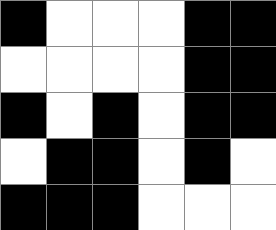[["black", "white", "white", "white", "black", "black"], ["white", "white", "white", "white", "black", "black"], ["black", "white", "black", "white", "black", "black"], ["white", "black", "black", "white", "black", "white"], ["black", "black", "black", "white", "white", "white"]]